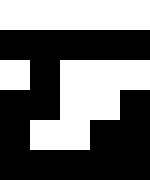[["white", "white", "white", "white", "white"], ["black", "black", "black", "black", "black"], ["white", "black", "white", "white", "white"], ["black", "black", "white", "white", "black"], ["black", "white", "white", "black", "black"], ["black", "black", "black", "black", "black"]]